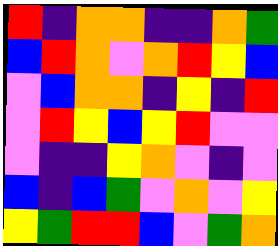[["red", "indigo", "orange", "orange", "indigo", "indigo", "orange", "green"], ["blue", "red", "orange", "violet", "orange", "red", "yellow", "blue"], ["violet", "blue", "orange", "orange", "indigo", "yellow", "indigo", "red"], ["violet", "red", "yellow", "blue", "yellow", "red", "violet", "violet"], ["violet", "indigo", "indigo", "yellow", "orange", "violet", "indigo", "violet"], ["blue", "indigo", "blue", "green", "violet", "orange", "violet", "yellow"], ["yellow", "green", "red", "red", "blue", "violet", "green", "orange"]]